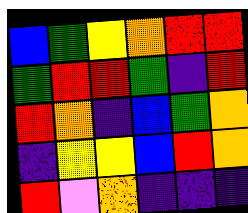[["blue", "green", "yellow", "orange", "red", "red"], ["green", "red", "red", "green", "indigo", "red"], ["red", "orange", "indigo", "blue", "green", "orange"], ["indigo", "yellow", "yellow", "blue", "red", "orange"], ["red", "violet", "orange", "indigo", "indigo", "indigo"]]